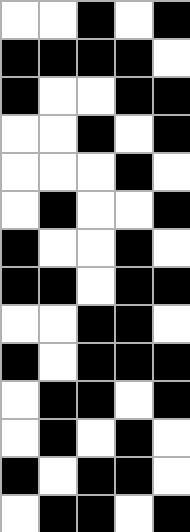[["white", "white", "black", "white", "black"], ["black", "black", "black", "black", "white"], ["black", "white", "white", "black", "black"], ["white", "white", "black", "white", "black"], ["white", "white", "white", "black", "white"], ["white", "black", "white", "white", "black"], ["black", "white", "white", "black", "white"], ["black", "black", "white", "black", "black"], ["white", "white", "black", "black", "white"], ["black", "white", "black", "black", "black"], ["white", "black", "black", "white", "black"], ["white", "black", "white", "black", "white"], ["black", "white", "black", "black", "white"], ["white", "black", "black", "white", "black"]]